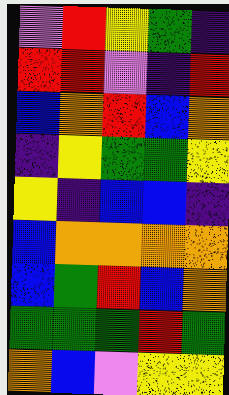[["violet", "red", "yellow", "green", "indigo"], ["red", "red", "violet", "indigo", "red"], ["blue", "orange", "red", "blue", "orange"], ["indigo", "yellow", "green", "green", "yellow"], ["yellow", "indigo", "blue", "blue", "indigo"], ["blue", "orange", "orange", "orange", "orange"], ["blue", "green", "red", "blue", "orange"], ["green", "green", "green", "red", "green"], ["orange", "blue", "violet", "yellow", "yellow"]]